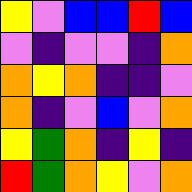[["yellow", "violet", "blue", "blue", "red", "blue"], ["violet", "indigo", "violet", "violet", "indigo", "orange"], ["orange", "yellow", "orange", "indigo", "indigo", "violet"], ["orange", "indigo", "violet", "blue", "violet", "orange"], ["yellow", "green", "orange", "indigo", "yellow", "indigo"], ["red", "green", "orange", "yellow", "violet", "orange"]]